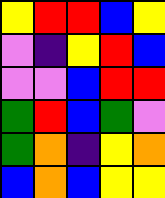[["yellow", "red", "red", "blue", "yellow"], ["violet", "indigo", "yellow", "red", "blue"], ["violet", "violet", "blue", "red", "red"], ["green", "red", "blue", "green", "violet"], ["green", "orange", "indigo", "yellow", "orange"], ["blue", "orange", "blue", "yellow", "yellow"]]